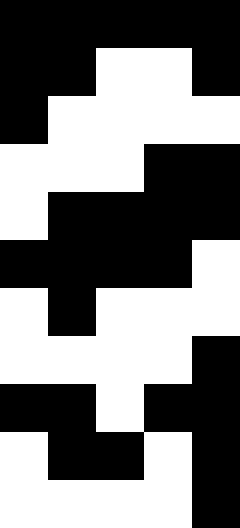[["black", "black", "black", "black", "black"], ["black", "black", "white", "white", "black"], ["black", "white", "white", "white", "white"], ["white", "white", "white", "black", "black"], ["white", "black", "black", "black", "black"], ["black", "black", "black", "black", "white"], ["white", "black", "white", "white", "white"], ["white", "white", "white", "white", "black"], ["black", "black", "white", "black", "black"], ["white", "black", "black", "white", "black"], ["white", "white", "white", "white", "black"]]